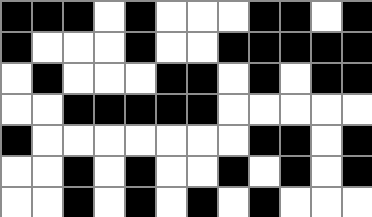[["black", "black", "black", "white", "black", "white", "white", "white", "black", "black", "white", "black"], ["black", "white", "white", "white", "black", "white", "white", "black", "black", "black", "black", "black"], ["white", "black", "white", "white", "white", "black", "black", "white", "black", "white", "black", "black"], ["white", "white", "black", "black", "black", "black", "black", "white", "white", "white", "white", "white"], ["black", "white", "white", "white", "white", "white", "white", "white", "black", "black", "white", "black"], ["white", "white", "black", "white", "black", "white", "white", "black", "white", "black", "white", "black"], ["white", "white", "black", "white", "black", "white", "black", "white", "black", "white", "white", "white"]]